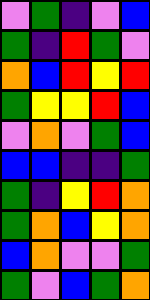[["violet", "green", "indigo", "violet", "blue"], ["green", "indigo", "red", "green", "violet"], ["orange", "blue", "red", "yellow", "red"], ["green", "yellow", "yellow", "red", "blue"], ["violet", "orange", "violet", "green", "blue"], ["blue", "blue", "indigo", "indigo", "green"], ["green", "indigo", "yellow", "red", "orange"], ["green", "orange", "blue", "yellow", "orange"], ["blue", "orange", "violet", "violet", "green"], ["green", "violet", "blue", "green", "orange"]]